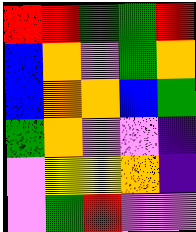[["red", "red", "green", "green", "red"], ["blue", "orange", "violet", "green", "orange"], ["blue", "orange", "orange", "blue", "green"], ["green", "orange", "violet", "violet", "indigo"], ["violet", "yellow", "yellow", "orange", "indigo"], ["violet", "green", "red", "violet", "violet"]]